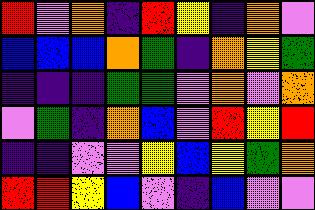[["red", "violet", "orange", "indigo", "red", "yellow", "indigo", "orange", "violet"], ["blue", "blue", "blue", "orange", "green", "indigo", "orange", "yellow", "green"], ["indigo", "indigo", "indigo", "green", "green", "violet", "orange", "violet", "orange"], ["violet", "green", "indigo", "orange", "blue", "violet", "red", "yellow", "red"], ["indigo", "indigo", "violet", "violet", "yellow", "blue", "yellow", "green", "orange"], ["red", "red", "yellow", "blue", "violet", "indigo", "blue", "violet", "violet"]]